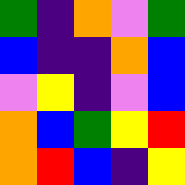[["green", "indigo", "orange", "violet", "green"], ["blue", "indigo", "indigo", "orange", "blue"], ["violet", "yellow", "indigo", "violet", "blue"], ["orange", "blue", "green", "yellow", "red"], ["orange", "red", "blue", "indigo", "yellow"]]